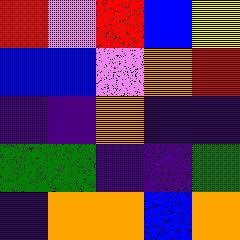[["red", "violet", "red", "blue", "yellow"], ["blue", "blue", "violet", "orange", "red"], ["indigo", "indigo", "orange", "indigo", "indigo"], ["green", "green", "indigo", "indigo", "green"], ["indigo", "orange", "orange", "blue", "orange"]]